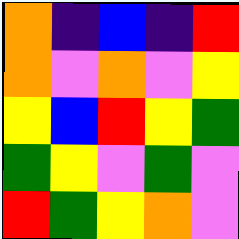[["orange", "indigo", "blue", "indigo", "red"], ["orange", "violet", "orange", "violet", "yellow"], ["yellow", "blue", "red", "yellow", "green"], ["green", "yellow", "violet", "green", "violet"], ["red", "green", "yellow", "orange", "violet"]]